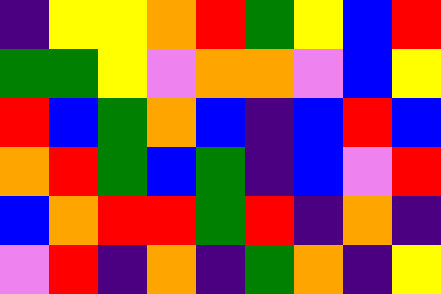[["indigo", "yellow", "yellow", "orange", "red", "green", "yellow", "blue", "red"], ["green", "green", "yellow", "violet", "orange", "orange", "violet", "blue", "yellow"], ["red", "blue", "green", "orange", "blue", "indigo", "blue", "red", "blue"], ["orange", "red", "green", "blue", "green", "indigo", "blue", "violet", "red"], ["blue", "orange", "red", "red", "green", "red", "indigo", "orange", "indigo"], ["violet", "red", "indigo", "orange", "indigo", "green", "orange", "indigo", "yellow"]]